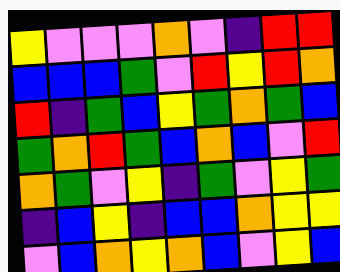[["yellow", "violet", "violet", "violet", "orange", "violet", "indigo", "red", "red"], ["blue", "blue", "blue", "green", "violet", "red", "yellow", "red", "orange"], ["red", "indigo", "green", "blue", "yellow", "green", "orange", "green", "blue"], ["green", "orange", "red", "green", "blue", "orange", "blue", "violet", "red"], ["orange", "green", "violet", "yellow", "indigo", "green", "violet", "yellow", "green"], ["indigo", "blue", "yellow", "indigo", "blue", "blue", "orange", "yellow", "yellow"], ["violet", "blue", "orange", "yellow", "orange", "blue", "violet", "yellow", "blue"]]